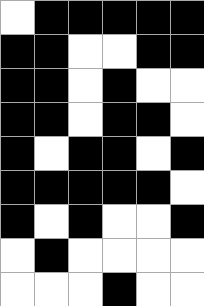[["white", "black", "black", "black", "black", "black"], ["black", "black", "white", "white", "black", "black"], ["black", "black", "white", "black", "white", "white"], ["black", "black", "white", "black", "black", "white"], ["black", "white", "black", "black", "white", "black"], ["black", "black", "black", "black", "black", "white"], ["black", "white", "black", "white", "white", "black"], ["white", "black", "white", "white", "white", "white"], ["white", "white", "white", "black", "white", "white"]]